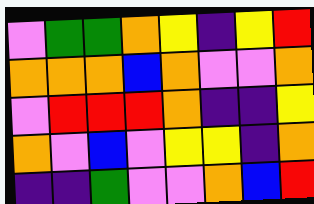[["violet", "green", "green", "orange", "yellow", "indigo", "yellow", "red"], ["orange", "orange", "orange", "blue", "orange", "violet", "violet", "orange"], ["violet", "red", "red", "red", "orange", "indigo", "indigo", "yellow"], ["orange", "violet", "blue", "violet", "yellow", "yellow", "indigo", "orange"], ["indigo", "indigo", "green", "violet", "violet", "orange", "blue", "red"]]